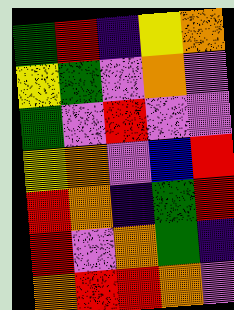[["green", "red", "indigo", "yellow", "orange"], ["yellow", "green", "violet", "orange", "violet"], ["green", "violet", "red", "violet", "violet"], ["yellow", "orange", "violet", "blue", "red"], ["red", "orange", "indigo", "green", "red"], ["red", "violet", "orange", "green", "indigo"], ["orange", "red", "red", "orange", "violet"]]